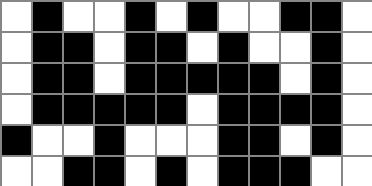[["white", "black", "white", "white", "black", "white", "black", "white", "white", "black", "black", "white"], ["white", "black", "black", "white", "black", "black", "white", "black", "white", "white", "black", "white"], ["white", "black", "black", "white", "black", "black", "black", "black", "black", "white", "black", "white"], ["white", "black", "black", "black", "black", "black", "white", "black", "black", "black", "black", "white"], ["black", "white", "white", "black", "white", "white", "white", "black", "black", "white", "black", "white"], ["white", "white", "black", "black", "white", "black", "white", "black", "black", "black", "white", "white"]]